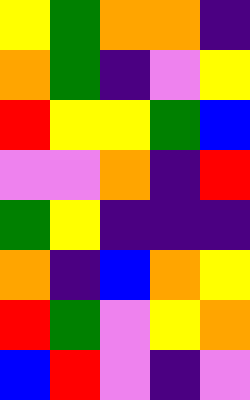[["yellow", "green", "orange", "orange", "indigo"], ["orange", "green", "indigo", "violet", "yellow"], ["red", "yellow", "yellow", "green", "blue"], ["violet", "violet", "orange", "indigo", "red"], ["green", "yellow", "indigo", "indigo", "indigo"], ["orange", "indigo", "blue", "orange", "yellow"], ["red", "green", "violet", "yellow", "orange"], ["blue", "red", "violet", "indigo", "violet"]]